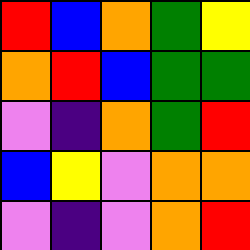[["red", "blue", "orange", "green", "yellow"], ["orange", "red", "blue", "green", "green"], ["violet", "indigo", "orange", "green", "red"], ["blue", "yellow", "violet", "orange", "orange"], ["violet", "indigo", "violet", "orange", "red"]]